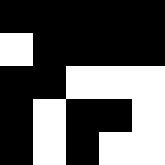[["black", "black", "black", "black", "black"], ["white", "black", "black", "black", "black"], ["black", "black", "white", "white", "white"], ["black", "white", "black", "black", "white"], ["black", "white", "black", "white", "white"]]